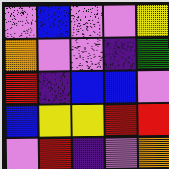[["violet", "blue", "violet", "violet", "yellow"], ["orange", "violet", "violet", "indigo", "green"], ["red", "indigo", "blue", "blue", "violet"], ["blue", "yellow", "yellow", "red", "red"], ["violet", "red", "indigo", "violet", "orange"]]